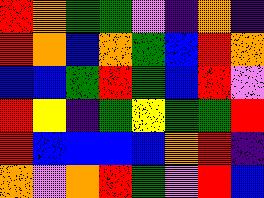[["red", "orange", "green", "green", "violet", "indigo", "orange", "indigo"], ["red", "orange", "blue", "orange", "green", "blue", "red", "orange"], ["blue", "blue", "green", "red", "green", "blue", "red", "violet"], ["red", "yellow", "indigo", "green", "yellow", "green", "green", "red"], ["red", "blue", "blue", "blue", "blue", "orange", "red", "indigo"], ["orange", "violet", "orange", "red", "green", "violet", "red", "blue"]]